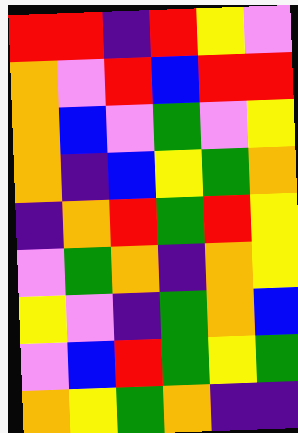[["red", "red", "indigo", "red", "yellow", "violet"], ["orange", "violet", "red", "blue", "red", "red"], ["orange", "blue", "violet", "green", "violet", "yellow"], ["orange", "indigo", "blue", "yellow", "green", "orange"], ["indigo", "orange", "red", "green", "red", "yellow"], ["violet", "green", "orange", "indigo", "orange", "yellow"], ["yellow", "violet", "indigo", "green", "orange", "blue"], ["violet", "blue", "red", "green", "yellow", "green"], ["orange", "yellow", "green", "orange", "indigo", "indigo"]]